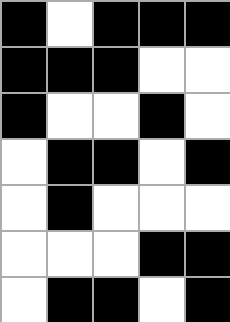[["black", "white", "black", "black", "black"], ["black", "black", "black", "white", "white"], ["black", "white", "white", "black", "white"], ["white", "black", "black", "white", "black"], ["white", "black", "white", "white", "white"], ["white", "white", "white", "black", "black"], ["white", "black", "black", "white", "black"]]